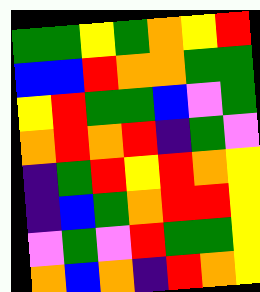[["green", "green", "yellow", "green", "orange", "yellow", "red"], ["blue", "blue", "red", "orange", "orange", "green", "green"], ["yellow", "red", "green", "green", "blue", "violet", "green"], ["orange", "red", "orange", "red", "indigo", "green", "violet"], ["indigo", "green", "red", "yellow", "red", "orange", "yellow"], ["indigo", "blue", "green", "orange", "red", "red", "yellow"], ["violet", "green", "violet", "red", "green", "green", "yellow"], ["orange", "blue", "orange", "indigo", "red", "orange", "yellow"]]